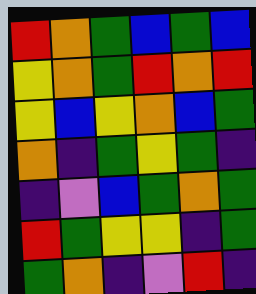[["red", "orange", "green", "blue", "green", "blue"], ["yellow", "orange", "green", "red", "orange", "red"], ["yellow", "blue", "yellow", "orange", "blue", "green"], ["orange", "indigo", "green", "yellow", "green", "indigo"], ["indigo", "violet", "blue", "green", "orange", "green"], ["red", "green", "yellow", "yellow", "indigo", "green"], ["green", "orange", "indigo", "violet", "red", "indigo"]]